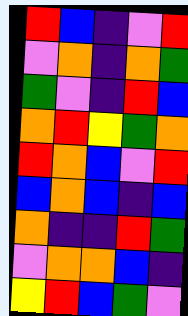[["red", "blue", "indigo", "violet", "red"], ["violet", "orange", "indigo", "orange", "green"], ["green", "violet", "indigo", "red", "blue"], ["orange", "red", "yellow", "green", "orange"], ["red", "orange", "blue", "violet", "red"], ["blue", "orange", "blue", "indigo", "blue"], ["orange", "indigo", "indigo", "red", "green"], ["violet", "orange", "orange", "blue", "indigo"], ["yellow", "red", "blue", "green", "violet"]]